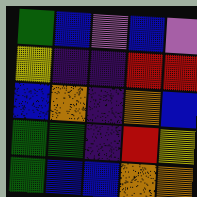[["green", "blue", "violet", "blue", "violet"], ["yellow", "indigo", "indigo", "red", "red"], ["blue", "orange", "indigo", "orange", "blue"], ["green", "green", "indigo", "red", "yellow"], ["green", "blue", "blue", "orange", "orange"]]